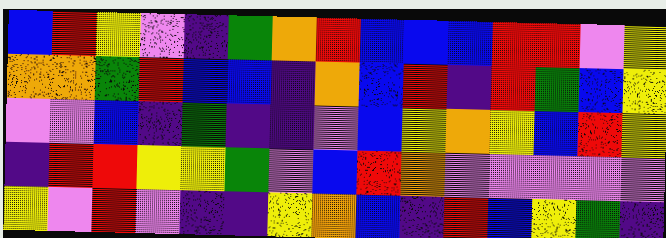[["blue", "red", "yellow", "violet", "indigo", "green", "orange", "red", "blue", "blue", "blue", "red", "red", "violet", "yellow"], ["orange", "orange", "green", "red", "blue", "blue", "indigo", "orange", "blue", "red", "indigo", "red", "green", "blue", "yellow"], ["violet", "violet", "blue", "indigo", "green", "indigo", "indigo", "violet", "blue", "yellow", "orange", "yellow", "blue", "red", "yellow"], ["indigo", "red", "red", "yellow", "yellow", "green", "violet", "blue", "red", "orange", "violet", "violet", "violet", "violet", "violet"], ["yellow", "violet", "red", "violet", "indigo", "indigo", "yellow", "orange", "blue", "indigo", "red", "blue", "yellow", "green", "indigo"]]